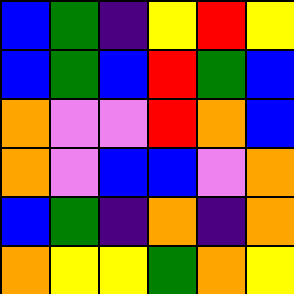[["blue", "green", "indigo", "yellow", "red", "yellow"], ["blue", "green", "blue", "red", "green", "blue"], ["orange", "violet", "violet", "red", "orange", "blue"], ["orange", "violet", "blue", "blue", "violet", "orange"], ["blue", "green", "indigo", "orange", "indigo", "orange"], ["orange", "yellow", "yellow", "green", "orange", "yellow"]]